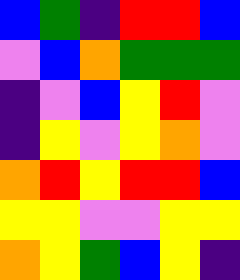[["blue", "green", "indigo", "red", "red", "blue"], ["violet", "blue", "orange", "green", "green", "green"], ["indigo", "violet", "blue", "yellow", "red", "violet"], ["indigo", "yellow", "violet", "yellow", "orange", "violet"], ["orange", "red", "yellow", "red", "red", "blue"], ["yellow", "yellow", "violet", "violet", "yellow", "yellow"], ["orange", "yellow", "green", "blue", "yellow", "indigo"]]